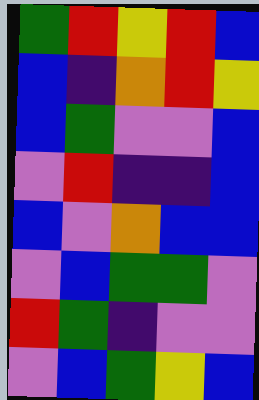[["green", "red", "yellow", "red", "blue"], ["blue", "indigo", "orange", "red", "yellow"], ["blue", "green", "violet", "violet", "blue"], ["violet", "red", "indigo", "indigo", "blue"], ["blue", "violet", "orange", "blue", "blue"], ["violet", "blue", "green", "green", "violet"], ["red", "green", "indigo", "violet", "violet"], ["violet", "blue", "green", "yellow", "blue"]]